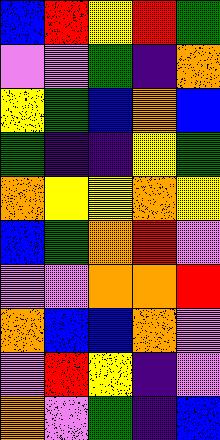[["blue", "red", "yellow", "red", "green"], ["violet", "violet", "green", "indigo", "orange"], ["yellow", "green", "blue", "orange", "blue"], ["green", "indigo", "indigo", "yellow", "green"], ["orange", "yellow", "yellow", "orange", "yellow"], ["blue", "green", "orange", "red", "violet"], ["violet", "violet", "orange", "orange", "red"], ["orange", "blue", "blue", "orange", "violet"], ["violet", "red", "yellow", "indigo", "violet"], ["orange", "violet", "green", "indigo", "blue"]]